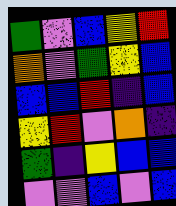[["green", "violet", "blue", "yellow", "red"], ["orange", "violet", "green", "yellow", "blue"], ["blue", "blue", "red", "indigo", "blue"], ["yellow", "red", "violet", "orange", "indigo"], ["green", "indigo", "yellow", "blue", "blue"], ["violet", "violet", "blue", "violet", "blue"]]